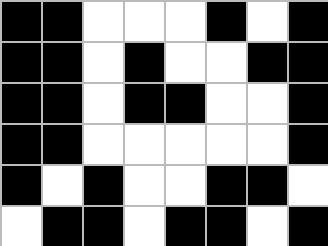[["black", "black", "white", "white", "white", "black", "white", "black"], ["black", "black", "white", "black", "white", "white", "black", "black"], ["black", "black", "white", "black", "black", "white", "white", "black"], ["black", "black", "white", "white", "white", "white", "white", "black"], ["black", "white", "black", "white", "white", "black", "black", "white"], ["white", "black", "black", "white", "black", "black", "white", "black"]]